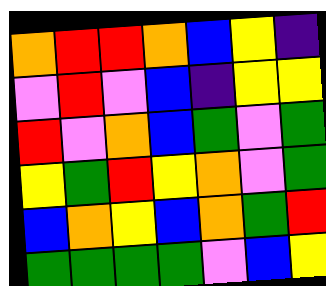[["orange", "red", "red", "orange", "blue", "yellow", "indigo"], ["violet", "red", "violet", "blue", "indigo", "yellow", "yellow"], ["red", "violet", "orange", "blue", "green", "violet", "green"], ["yellow", "green", "red", "yellow", "orange", "violet", "green"], ["blue", "orange", "yellow", "blue", "orange", "green", "red"], ["green", "green", "green", "green", "violet", "blue", "yellow"]]